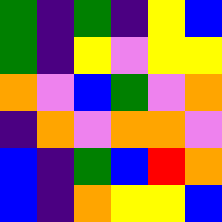[["green", "indigo", "green", "indigo", "yellow", "blue"], ["green", "indigo", "yellow", "violet", "yellow", "yellow"], ["orange", "violet", "blue", "green", "violet", "orange"], ["indigo", "orange", "violet", "orange", "orange", "violet"], ["blue", "indigo", "green", "blue", "red", "orange"], ["blue", "indigo", "orange", "yellow", "yellow", "blue"]]